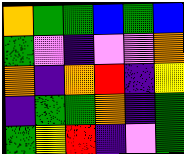[["orange", "green", "green", "blue", "green", "blue"], ["green", "violet", "indigo", "violet", "violet", "orange"], ["orange", "indigo", "orange", "red", "indigo", "yellow"], ["indigo", "green", "green", "orange", "indigo", "green"], ["green", "yellow", "red", "indigo", "violet", "green"]]